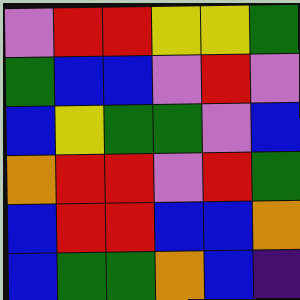[["violet", "red", "red", "yellow", "yellow", "green"], ["green", "blue", "blue", "violet", "red", "violet"], ["blue", "yellow", "green", "green", "violet", "blue"], ["orange", "red", "red", "violet", "red", "green"], ["blue", "red", "red", "blue", "blue", "orange"], ["blue", "green", "green", "orange", "blue", "indigo"]]